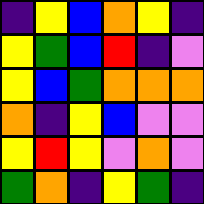[["indigo", "yellow", "blue", "orange", "yellow", "indigo"], ["yellow", "green", "blue", "red", "indigo", "violet"], ["yellow", "blue", "green", "orange", "orange", "orange"], ["orange", "indigo", "yellow", "blue", "violet", "violet"], ["yellow", "red", "yellow", "violet", "orange", "violet"], ["green", "orange", "indigo", "yellow", "green", "indigo"]]